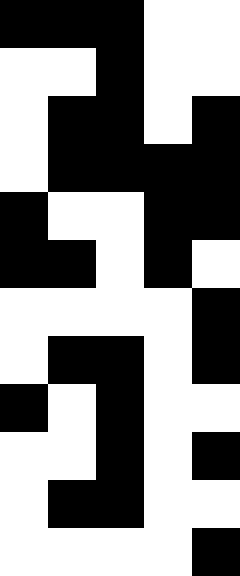[["black", "black", "black", "white", "white"], ["white", "white", "black", "white", "white"], ["white", "black", "black", "white", "black"], ["white", "black", "black", "black", "black"], ["black", "white", "white", "black", "black"], ["black", "black", "white", "black", "white"], ["white", "white", "white", "white", "black"], ["white", "black", "black", "white", "black"], ["black", "white", "black", "white", "white"], ["white", "white", "black", "white", "black"], ["white", "black", "black", "white", "white"], ["white", "white", "white", "white", "black"]]